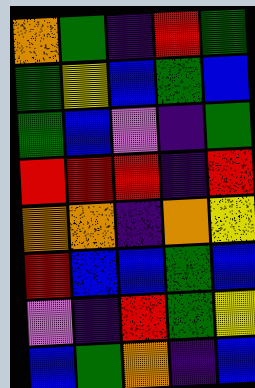[["orange", "green", "indigo", "red", "green"], ["green", "yellow", "blue", "green", "blue"], ["green", "blue", "violet", "indigo", "green"], ["red", "red", "red", "indigo", "red"], ["orange", "orange", "indigo", "orange", "yellow"], ["red", "blue", "blue", "green", "blue"], ["violet", "indigo", "red", "green", "yellow"], ["blue", "green", "orange", "indigo", "blue"]]